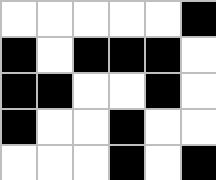[["white", "white", "white", "white", "white", "black"], ["black", "white", "black", "black", "black", "white"], ["black", "black", "white", "white", "black", "white"], ["black", "white", "white", "black", "white", "white"], ["white", "white", "white", "black", "white", "black"]]